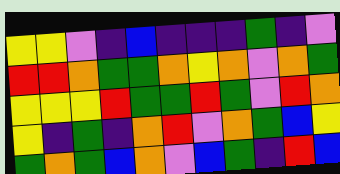[["yellow", "yellow", "violet", "indigo", "blue", "indigo", "indigo", "indigo", "green", "indigo", "violet"], ["red", "red", "orange", "green", "green", "orange", "yellow", "orange", "violet", "orange", "green"], ["yellow", "yellow", "yellow", "red", "green", "green", "red", "green", "violet", "red", "orange"], ["yellow", "indigo", "green", "indigo", "orange", "red", "violet", "orange", "green", "blue", "yellow"], ["green", "orange", "green", "blue", "orange", "violet", "blue", "green", "indigo", "red", "blue"]]